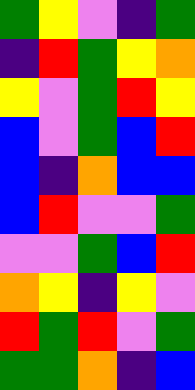[["green", "yellow", "violet", "indigo", "green"], ["indigo", "red", "green", "yellow", "orange"], ["yellow", "violet", "green", "red", "yellow"], ["blue", "violet", "green", "blue", "red"], ["blue", "indigo", "orange", "blue", "blue"], ["blue", "red", "violet", "violet", "green"], ["violet", "violet", "green", "blue", "red"], ["orange", "yellow", "indigo", "yellow", "violet"], ["red", "green", "red", "violet", "green"], ["green", "green", "orange", "indigo", "blue"]]